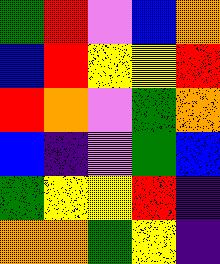[["green", "red", "violet", "blue", "orange"], ["blue", "red", "yellow", "yellow", "red"], ["red", "orange", "violet", "green", "orange"], ["blue", "indigo", "violet", "green", "blue"], ["green", "yellow", "yellow", "red", "indigo"], ["orange", "orange", "green", "yellow", "indigo"]]